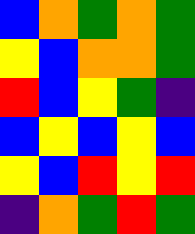[["blue", "orange", "green", "orange", "green"], ["yellow", "blue", "orange", "orange", "green"], ["red", "blue", "yellow", "green", "indigo"], ["blue", "yellow", "blue", "yellow", "blue"], ["yellow", "blue", "red", "yellow", "red"], ["indigo", "orange", "green", "red", "green"]]